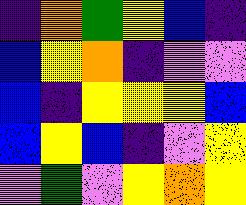[["indigo", "orange", "green", "yellow", "blue", "indigo"], ["blue", "yellow", "orange", "indigo", "violet", "violet"], ["blue", "indigo", "yellow", "yellow", "yellow", "blue"], ["blue", "yellow", "blue", "indigo", "violet", "yellow"], ["violet", "green", "violet", "yellow", "orange", "yellow"]]